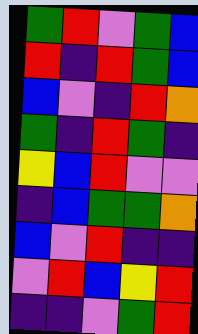[["green", "red", "violet", "green", "blue"], ["red", "indigo", "red", "green", "blue"], ["blue", "violet", "indigo", "red", "orange"], ["green", "indigo", "red", "green", "indigo"], ["yellow", "blue", "red", "violet", "violet"], ["indigo", "blue", "green", "green", "orange"], ["blue", "violet", "red", "indigo", "indigo"], ["violet", "red", "blue", "yellow", "red"], ["indigo", "indigo", "violet", "green", "red"]]